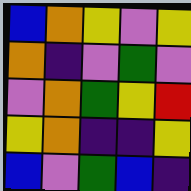[["blue", "orange", "yellow", "violet", "yellow"], ["orange", "indigo", "violet", "green", "violet"], ["violet", "orange", "green", "yellow", "red"], ["yellow", "orange", "indigo", "indigo", "yellow"], ["blue", "violet", "green", "blue", "indigo"]]